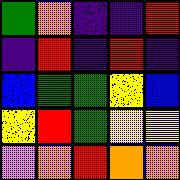[["green", "orange", "indigo", "indigo", "red"], ["indigo", "red", "indigo", "red", "indigo"], ["blue", "green", "green", "yellow", "blue"], ["yellow", "red", "green", "yellow", "yellow"], ["violet", "orange", "red", "orange", "orange"]]